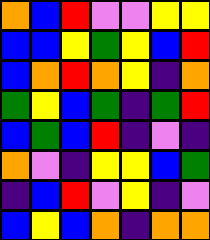[["orange", "blue", "red", "violet", "violet", "yellow", "yellow"], ["blue", "blue", "yellow", "green", "yellow", "blue", "red"], ["blue", "orange", "red", "orange", "yellow", "indigo", "orange"], ["green", "yellow", "blue", "green", "indigo", "green", "red"], ["blue", "green", "blue", "red", "indigo", "violet", "indigo"], ["orange", "violet", "indigo", "yellow", "yellow", "blue", "green"], ["indigo", "blue", "red", "violet", "yellow", "indigo", "violet"], ["blue", "yellow", "blue", "orange", "indigo", "orange", "orange"]]